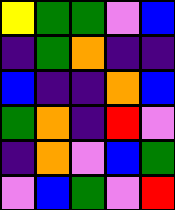[["yellow", "green", "green", "violet", "blue"], ["indigo", "green", "orange", "indigo", "indigo"], ["blue", "indigo", "indigo", "orange", "blue"], ["green", "orange", "indigo", "red", "violet"], ["indigo", "orange", "violet", "blue", "green"], ["violet", "blue", "green", "violet", "red"]]